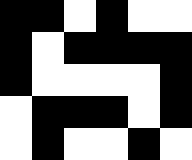[["black", "black", "white", "black", "white", "white"], ["black", "white", "black", "black", "black", "black"], ["black", "white", "white", "white", "white", "black"], ["white", "black", "black", "black", "white", "black"], ["white", "black", "white", "white", "black", "white"]]